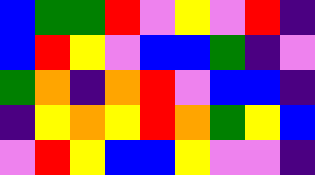[["blue", "green", "green", "red", "violet", "yellow", "violet", "red", "indigo"], ["blue", "red", "yellow", "violet", "blue", "blue", "green", "indigo", "violet"], ["green", "orange", "indigo", "orange", "red", "violet", "blue", "blue", "indigo"], ["indigo", "yellow", "orange", "yellow", "red", "orange", "green", "yellow", "blue"], ["violet", "red", "yellow", "blue", "blue", "yellow", "violet", "violet", "indigo"]]